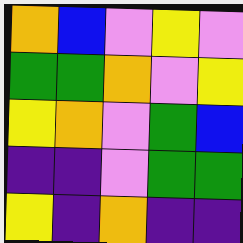[["orange", "blue", "violet", "yellow", "violet"], ["green", "green", "orange", "violet", "yellow"], ["yellow", "orange", "violet", "green", "blue"], ["indigo", "indigo", "violet", "green", "green"], ["yellow", "indigo", "orange", "indigo", "indigo"]]